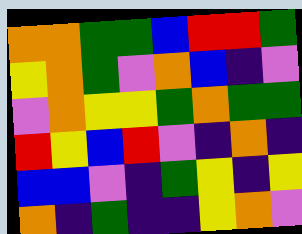[["orange", "orange", "green", "green", "blue", "red", "red", "green"], ["yellow", "orange", "green", "violet", "orange", "blue", "indigo", "violet"], ["violet", "orange", "yellow", "yellow", "green", "orange", "green", "green"], ["red", "yellow", "blue", "red", "violet", "indigo", "orange", "indigo"], ["blue", "blue", "violet", "indigo", "green", "yellow", "indigo", "yellow"], ["orange", "indigo", "green", "indigo", "indigo", "yellow", "orange", "violet"]]